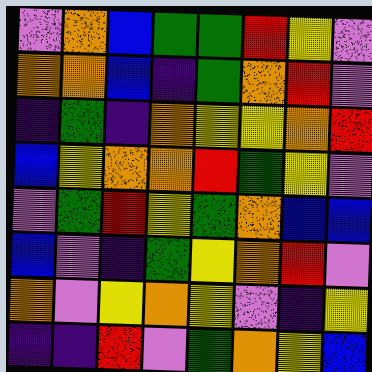[["violet", "orange", "blue", "green", "green", "red", "yellow", "violet"], ["orange", "orange", "blue", "indigo", "green", "orange", "red", "violet"], ["indigo", "green", "indigo", "orange", "yellow", "yellow", "orange", "red"], ["blue", "yellow", "orange", "orange", "red", "green", "yellow", "violet"], ["violet", "green", "red", "yellow", "green", "orange", "blue", "blue"], ["blue", "violet", "indigo", "green", "yellow", "orange", "red", "violet"], ["orange", "violet", "yellow", "orange", "yellow", "violet", "indigo", "yellow"], ["indigo", "indigo", "red", "violet", "green", "orange", "yellow", "blue"]]